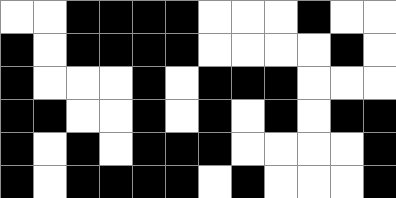[["white", "white", "black", "black", "black", "black", "white", "white", "white", "black", "white", "white"], ["black", "white", "black", "black", "black", "black", "white", "white", "white", "white", "black", "white"], ["black", "white", "white", "white", "black", "white", "black", "black", "black", "white", "white", "white"], ["black", "black", "white", "white", "black", "white", "black", "white", "black", "white", "black", "black"], ["black", "white", "black", "white", "black", "black", "black", "white", "white", "white", "white", "black"], ["black", "white", "black", "black", "black", "black", "white", "black", "white", "white", "white", "black"]]